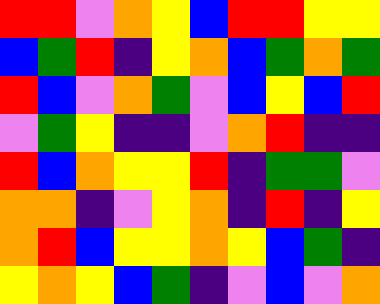[["red", "red", "violet", "orange", "yellow", "blue", "red", "red", "yellow", "yellow"], ["blue", "green", "red", "indigo", "yellow", "orange", "blue", "green", "orange", "green"], ["red", "blue", "violet", "orange", "green", "violet", "blue", "yellow", "blue", "red"], ["violet", "green", "yellow", "indigo", "indigo", "violet", "orange", "red", "indigo", "indigo"], ["red", "blue", "orange", "yellow", "yellow", "red", "indigo", "green", "green", "violet"], ["orange", "orange", "indigo", "violet", "yellow", "orange", "indigo", "red", "indigo", "yellow"], ["orange", "red", "blue", "yellow", "yellow", "orange", "yellow", "blue", "green", "indigo"], ["yellow", "orange", "yellow", "blue", "green", "indigo", "violet", "blue", "violet", "orange"]]